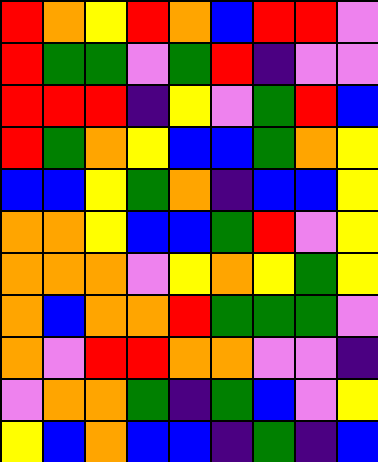[["red", "orange", "yellow", "red", "orange", "blue", "red", "red", "violet"], ["red", "green", "green", "violet", "green", "red", "indigo", "violet", "violet"], ["red", "red", "red", "indigo", "yellow", "violet", "green", "red", "blue"], ["red", "green", "orange", "yellow", "blue", "blue", "green", "orange", "yellow"], ["blue", "blue", "yellow", "green", "orange", "indigo", "blue", "blue", "yellow"], ["orange", "orange", "yellow", "blue", "blue", "green", "red", "violet", "yellow"], ["orange", "orange", "orange", "violet", "yellow", "orange", "yellow", "green", "yellow"], ["orange", "blue", "orange", "orange", "red", "green", "green", "green", "violet"], ["orange", "violet", "red", "red", "orange", "orange", "violet", "violet", "indigo"], ["violet", "orange", "orange", "green", "indigo", "green", "blue", "violet", "yellow"], ["yellow", "blue", "orange", "blue", "blue", "indigo", "green", "indigo", "blue"]]